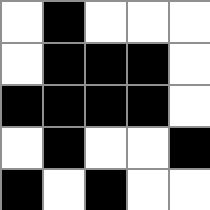[["white", "black", "white", "white", "white"], ["white", "black", "black", "black", "white"], ["black", "black", "black", "black", "white"], ["white", "black", "white", "white", "black"], ["black", "white", "black", "white", "white"]]